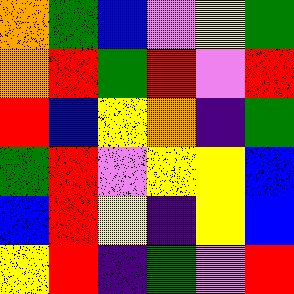[["orange", "green", "blue", "violet", "yellow", "green"], ["orange", "red", "green", "red", "violet", "red"], ["red", "blue", "yellow", "orange", "indigo", "green"], ["green", "red", "violet", "yellow", "yellow", "blue"], ["blue", "red", "yellow", "indigo", "yellow", "blue"], ["yellow", "red", "indigo", "green", "violet", "red"]]